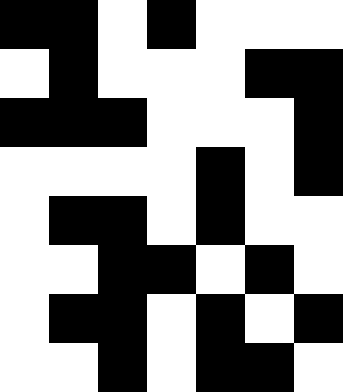[["black", "black", "white", "black", "white", "white", "white"], ["white", "black", "white", "white", "white", "black", "black"], ["black", "black", "black", "white", "white", "white", "black"], ["white", "white", "white", "white", "black", "white", "black"], ["white", "black", "black", "white", "black", "white", "white"], ["white", "white", "black", "black", "white", "black", "white"], ["white", "black", "black", "white", "black", "white", "black"], ["white", "white", "black", "white", "black", "black", "white"]]